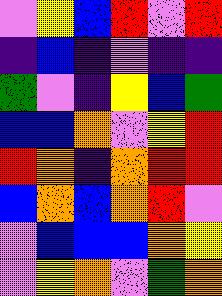[["violet", "yellow", "blue", "red", "violet", "red"], ["indigo", "blue", "indigo", "violet", "indigo", "indigo"], ["green", "violet", "indigo", "yellow", "blue", "green"], ["blue", "blue", "orange", "violet", "yellow", "red"], ["red", "orange", "indigo", "orange", "red", "red"], ["blue", "orange", "blue", "orange", "red", "violet"], ["violet", "blue", "blue", "blue", "orange", "yellow"], ["violet", "yellow", "orange", "violet", "green", "orange"]]